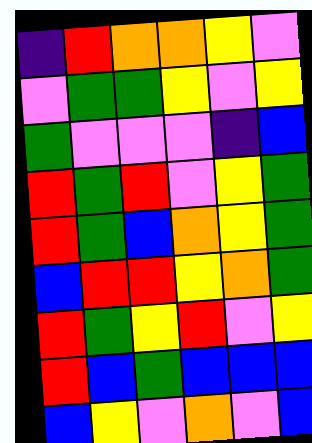[["indigo", "red", "orange", "orange", "yellow", "violet"], ["violet", "green", "green", "yellow", "violet", "yellow"], ["green", "violet", "violet", "violet", "indigo", "blue"], ["red", "green", "red", "violet", "yellow", "green"], ["red", "green", "blue", "orange", "yellow", "green"], ["blue", "red", "red", "yellow", "orange", "green"], ["red", "green", "yellow", "red", "violet", "yellow"], ["red", "blue", "green", "blue", "blue", "blue"], ["blue", "yellow", "violet", "orange", "violet", "blue"]]